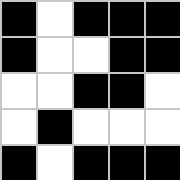[["black", "white", "black", "black", "black"], ["black", "white", "white", "black", "black"], ["white", "white", "black", "black", "white"], ["white", "black", "white", "white", "white"], ["black", "white", "black", "black", "black"]]